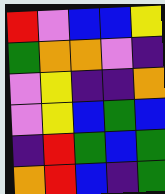[["red", "violet", "blue", "blue", "yellow"], ["green", "orange", "orange", "violet", "indigo"], ["violet", "yellow", "indigo", "indigo", "orange"], ["violet", "yellow", "blue", "green", "blue"], ["indigo", "red", "green", "blue", "green"], ["orange", "red", "blue", "indigo", "green"]]